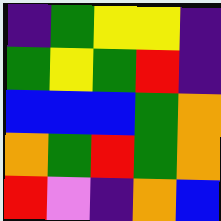[["indigo", "green", "yellow", "yellow", "indigo"], ["green", "yellow", "green", "red", "indigo"], ["blue", "blue", "blue", "green", "orange"], ["orange", "green", "red", "green", "orange"], ["red", "violet", "indigo", "orange", "blue"]]